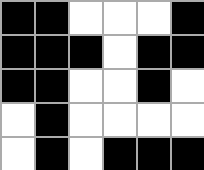[["black", "black", "white", "white", "white", "black"], ["black", "black", "black", "white", "black", "black"], ["black", "black", "white", "white", "black", "white"], ["white", "black", "white", "white", "white", "white"], ["white", "black", "white", "black", "black", "black"]]